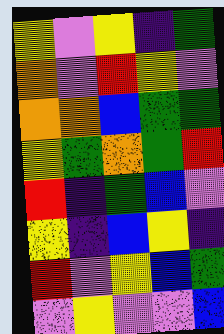[["yellow", "violet", "yellow", "indigo", "green"], ["orange", "violet", "red", "yellow", "violet"], ["orange", "orange", "blue", "green", "green"], ["yellow", "green", "orange", "green", "red"], ["red", "indigo", "green", "blue", "violet"], ["yellow", "indigo", "blue", "yellow", "indigo"], ["red", "violet", "yellow", "blue", "green"], ["violet", "yellow", "violet", "violet", "blue"]]